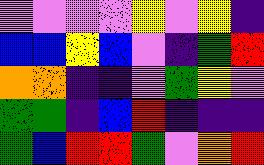[["violet", "violet", "violet", "violet", "yellow", "violet", "yellow", "indigo"], ["blue", "blue", "yellow", "blue", "violet", "indigo", "green", "red"], ["orange", "orange", "indigo", "indigo", "violet", "green", "yellow", "violet"], ["green", "green", "indigo", "blue", "red", "indigo", "indigo", "indigo"], ["green", "blue", "red", "red", "green", "violet", "orange", "red"]]